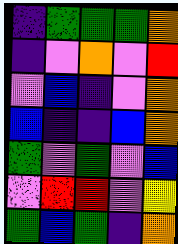[["indigo", "green", "green", "green", "orange"], ["indigo", "violet", "orange", "violet", "red"], ["violet", "blue", "indigo", "violet", "orange"], ["blue", "indigo", "indigo", "blue", "orange"], ["green", "violet", "green", "violet", "blue"], ["violet", "red", "red", "violet", "yellow"], ["green", "blue", "green", "indigo", "orange"]]